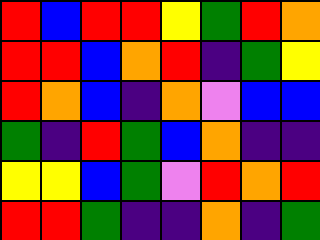[["red", "blue", "red", "red", "yellow", "green", "red", "orange"], ["red", "red", "blue", "orange", "red", "indigo", "green", "yellow"], ["red", "orange", "blue", "indigo", "orange", "violet", "blue", "blue"], ["green", "indigo", "red", "green", "blue", "orange", "indigo", "indigo"], ["yellow", "yellow", "blue", "green", "violet", "red", "orange", "red"], ["red", "red", "green", "indigo", "indigo", "orange", "indigo", "green"]]